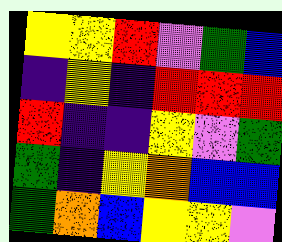[["yellow", "yellow", "red", "violet", "green", "blue"], ["indigo", "yellow", "indigo", "red", "red", "red"], ["red", "indigo", "indigo", "yellow", "violet", "green"], ["green", "indigo", "yellow", "orange", "blue", "blue"], ["green", "orange", "blue", "yellow", "yellow", "violet"]]